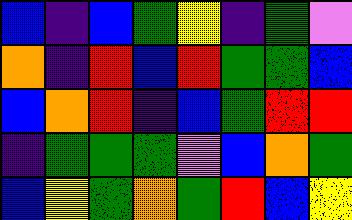[["blue", "indigo", "blue", "green", "yellow", "indigo", "green", "violet"], ["orange", "indigo", "red", "blue", "red", "green", "green", "blue"], ["blue", "orange", "red", "indigo", "blue", "green", "red", "red"], ["indigo", "green", "green", "green", "violet", "blue", "orange", "green"], ["blue", "yellow", "green", "orange", "green", "red", "blue", "yellow"]]